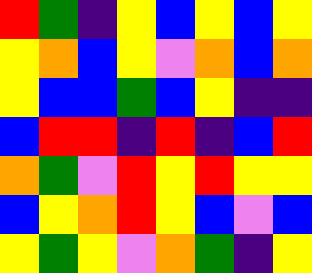[["red", "green", "indigo", "yellow", "blue", "yellow", "blue", "yellow"], ["yellow", "orange", "blue", "yellow", "violet", "orange", "blue", "orange"], ["yellow", "blue", "blue", "green", "blue", "yellow", "indigo", "indigo"], ["blue", "red", "red", "indigo", "red", "indigo", "blue", "red"], ["orange", "green", "violet", "red", "yellow", "red", "yellow", "yellow"], ["blue", "yellow", "orange", "red", "yellow", "blue", "violet", "blue"], ["yellow", "green", "yellow", "violet", "orange", "green", "indigo", "yellow"]]